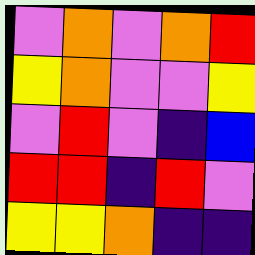[["violet", "orange", "violet", "orange", "red"], ["yellow", "orange", "violet", "violet", "yellow"], ["violet", "red", "violet", "indigo", "blue"], ["red", "red", "indigo", "red", "violet"], ["yellow", "yellow", "orange", "indigo", "indigo"]]